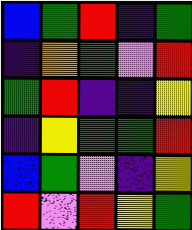[["blue", "green", "red", "indigo", "green"], ["indigo", "orange", "green", "violet", "red"], ["green", "red", "indigo", "indigo", "yellow"], ["indigo", "yellow", "green", "green", "red"], ["blue", "green", "violet", "indigo", "yellow"], ["red", "violet", "red", "yellow", "green"]]